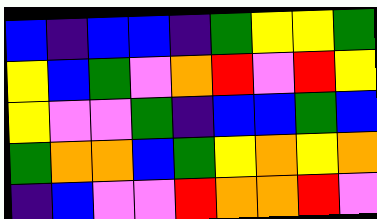[["blue", "indigo", "blue", "blue", "indigo", "green", "yellow", "yellow", "green"], ["yellow", "blue", "green", "violet", "orange", "red", "violet", "red", "yellow"], ["yellow", "violet", "violet", "green", "indigo", "blue", "blue", "green", "blue"], ["green", "orange", "orange", "blue", "green", "yellow", "orange", "yellow", "orange"], ["indigo", "blue", "violet", "violet", "red", "orange", "orange", "red", "violet"]]